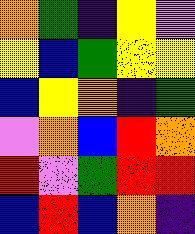[["orange", "green", "indigo", "yellow", "violet"], ["yellow", "blue", "green", "yellow", "yellow"], ["blue", "yellow", "orange", "indigo", "green"], ["violet", "orange", "blue", "red", "orange"], ["red", "violet", "green", "red", "red"], ["blue", "red", "blue", "orange", "indigo"]]